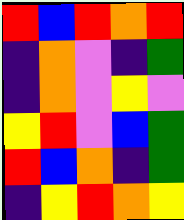[["red", "blue", "red", "orange", "red"], ["indigo", "orange", "violet", "indigo", "green"], ["indigo", "orange", "violet", "yellow", "violet"], ["yellow", "red", "violet", "blue", "green"], ["red", "blue", "orange", "indigo", "green"], ["indigo", "yellow", "red", "orange", "yellow"]]